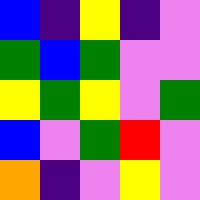[["blue", "indigo", "yellow", "indigo", "violet"], ["green", "blue", "green", "violet", "violet"], ["yellow", "green", "yellow", "violet", "green"], ["blue", "violet", "green", "red", "violet"], ["orange", "indigo", "violet", "yellow", "violet"]]